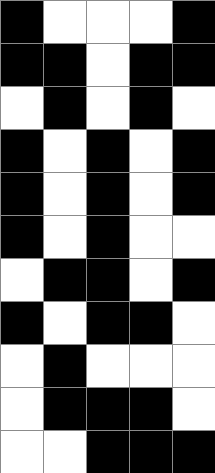[["black", "white", "white", "white", "black"], ["black", "black", "white", "black", "black"], ["white", "black", "white", "black", "white"], ["black", "white", "black", "white", "black"], ["black", "white", "black", "white", "black"], ["black", "white", "black", "white", "white"], ["white", "black", "black", "white", "black"], ["black", "white", "black", "black", "white"], ["white", "black", "white", "white", "white"], ["white", "black", "black", "black", "white"], ["white", "white", "black", "black", "black"]]